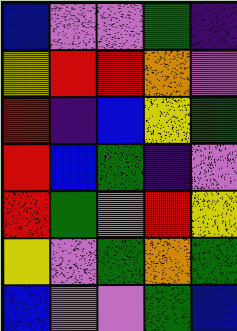[["blue", "violet", "violet", "green", "indigo"], ["yellow", "red", "red", "orange", "violet"], ["red", "indigo", "blue", "yellow", "green"], ["red", "blue", "green", "indigo", "violet"], ["red", "green", "violet", "red", "yellow"], ["yellow", "violet", "green", "orange", "green"], ["blue", "violet", "violet", "green", "blue"]]